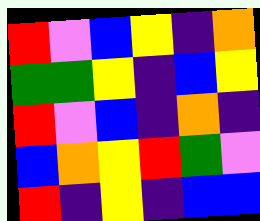[["red", "violet", "blue", "yellow", "indigo", "orange"], ["green", "green", "yellow", "indigo", "blue", "yellow"], ["red", "violet", "blue", "indigo", "orange", "indigo"], ["blue", "orange", "yellow", "red", "green", "violet"], ["red", "indigo", "yellow", "indigo", "blue", "blue"]]